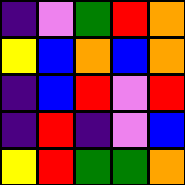[["indigo", "violet", "green", "red", "orange"], ["yellow", "blue", "orange", "blue", "orange"], ["indigo", "blue", "red", "violet", "red"], ["indigo", "red", "indigo", "violet", "blue"], ["yellow", "red", "green", "green", "orange"]]